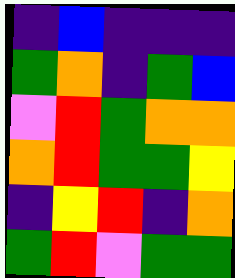[["indigo", "blue", "indigo", "indigo", "indigo"], ["green", "orange", "indigo", "green", "blue"], ["violet", "red", "green", "orange", "orange"], ["orange", "red", "green", "green", "yellow"], ["indigo", "yellow", "red", "indigo", "orange"], ["green", "red", "violet", "green", "green"]]